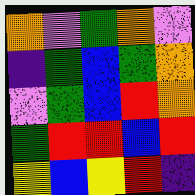[["orange", "violet", "green", "orange", "violet"], ["indigo", "green", "blue", "green", "orange"], ["violet", "green", "blue", "red", "orange"], ["green", "red", "red", "blue", "red"], ["yellow", "blue", "yellow", "red", "indigo"]]